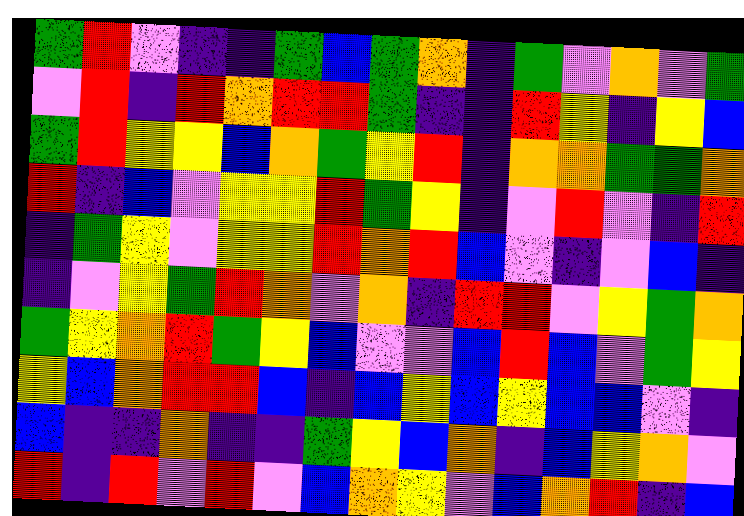[["green", "red", "violet", "indigo", "indigo", "green", "blue", "green", "orange", "indigo", "green", "violet", "orange", "violet", "green"], ["violet", "red", "indigo", "red", "orange", "red", "red", "green", "indigo", "indigo", "red", "yellow", "indigo", "yellow", "blue"], ["green", "red", "yellow", "yellow", "blue", "orange", "green", "yellow", "red", "indigo", "orange", "orange", "green", "green", "orange"], ["red", "indigo", "blue", "violet", "yellow", "yellow", "red", "green", "yellow", "indigo", "violet", "red", "violet", "indigo", "red"], ["indigo", "green", "yellow", "violet", "yellow", "yellow", "red", "orange", "red", "blue", "violet", "indigo", "violet", "blue", "indigo"], ["indigo", "violet", "yellow", "green", "red", "orange", "violet", "orange", "indigo", "red", "red", "violet", "yellow", "green", "orange"], ["green", "yellow", "orange", "red", "green", "yellow", "blue", "violet", "violet", "blue", "red", "blue", "violet", "green", "yellow"], ["yellow", "blue", "orange", "red", "red", "blue", "indigo", "blue", "yellow", "blue", "yellow", "blue", "blue", "violet", "indigo"], ["blue", "indigo", "indigo", "orange", "indigo", "indigo", "green", "yellow", "blue", "orange", "indigo", "blue", "yellow", "orange", "violet"], ["red", "indigo", "red", "violet", "red", "violet", "blue", "orange", "yellow", "violet", "blue", "orange", "red", "indigo", "blue"]]